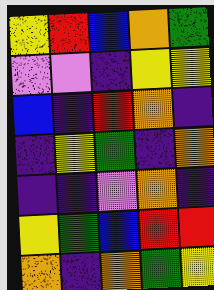[["yellow", "red", "blue", "orange", "green"], ["violet", "violet", "indigo", "yellow", "yellow"], ["blue", "indigo", "red", "orange", "indigo"], ["indigo", "yellow", "green", "indigo", "orange"], ["indigo", "indigo", "violet", "orange", "indigo"], ["yellow", "green", "blue", "red", "red"], ["orange", "indigo", "orange", "green", "yellow"]]